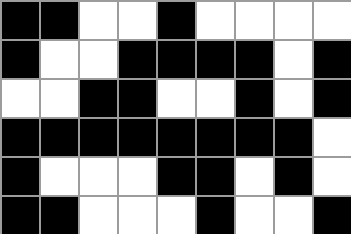[["black", "black", "white", "white", "black", "white", "white", "white", "white"], ["black", "white", "white", "black", "black", "black", "black", "white", "black"], ["white", "white", "black", "black", "white", "white", "black", "white", "black"], ["black", "black", "black", "black", "black", "black", "black", "black", "white"], ["black", "white", "white", "white", "black", "black", "white", "black", "white"], ["black", "black", "white", "white", "white", "black", "white", "white", "black"]]